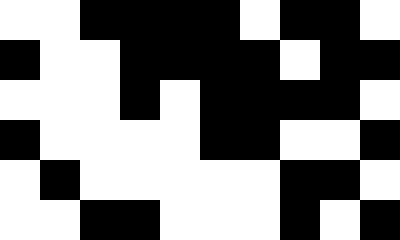[["white", "white", "black", "black", "black", "black", "white", "black", "black", "white"], ["black", "white", "white", "black", "black", "black", "black", "white", "black", "black"], ["white", "white", "white", "black", "white", "black", "black", "black", "black", "white"], ["black", "white", "white", "white", "white", "black", "black", "white", "white", "black"], ["white", "black", "white", "white", "white", "white", "white", "black", "black", "white"], ["white", "white", "black", "black", "white", "white", "white", "black", "white", "black"]]